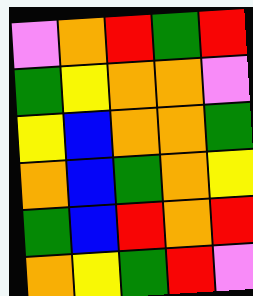[["violet", "orange", "red", "green", "red"], ["green", "yellow", "orange", "orange", "violet"], ["yellow", "blue", "orange", "orange", "green"], ["orange", "blue", "green", "orange", "yellow"], ["green", "blue", "red", "orange", "red"], ["orange", "yellow", "green", "red", "violet"]]